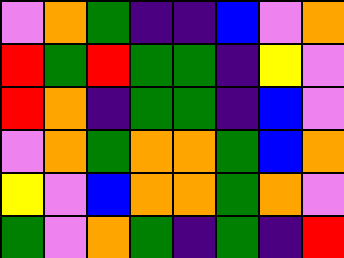[["violet", "orange", "green", "indigo", "indigo", "blue", "violet", "orange"], ["red", "green", "red", "green", "green", "indigo", "yellow", "violet"], ["red", "orange", "indigo", "green", "green", "indigo", "blue", "violet"], ["violet", "orange", "green", "orange", "orange", "green", "blue", "orange"], ["yellow", "violet", "blue", "orange", "orange", "green", "orange", "violet"], ["green", "violet", "orange", "green", "indigo", "green", "indigo", "red"]]